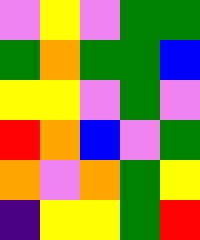[["violet", "yellow", "violet", "green", "green"], ["green", "orange", "green", "green", "blue"], ["yellow", "yellow", "violet", "green", "violet"], ["red", "orange", "blue", "violet", "green"], ["orange", "violet", "orange", "green", "yellow"], ["indigo", "yellow", "yellow", "green", "red"]]